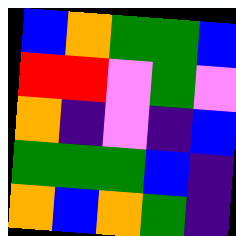[["blue", "orange", "green", "green", "blue"], ["red", "red", "violet", "green", "violet"], ["orange", "indigo", "violet", "indigo", "blue"], ["green", "green", "green", "blue", "indigo"], ["orange", "blue", "orange", "green", "indigo"]]